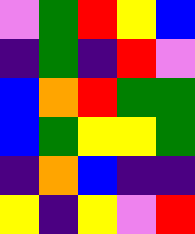[["violet", "green", "red", "yellow", "blue"], ["indigo", "green", "indigo", "red", "violet"], ["blue", "orange", "red", "green", "green"], ["blue", "green", "yellow", "yellow", "green"], ["indigo", "orange", "blue", "indigo", "indigo"], ["yellow", "indigo", "yellow", "violet", "red"]]